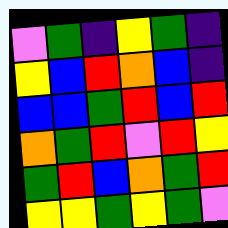[["violet", "green", "indigo", "yellow", "green", "indigo"], ["yellow", "blue", "red", "orange", "blue", "indigo"], ["blue", "blue", "green", "red", "blue", "red"], ["orange", "green", "red", "violet", "red", "yellow"], ["green", "red", "blue", "orange", "green", "red"], ["yellow", "yellow", "green", "yellow", "green", "violet"]]